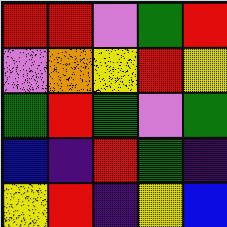[["red", "red", "violet", "green", "red"], ["violet", "orange", "yellow", "red", "yellow"], ["green", "red", "green", "violet", "green"], ["blue", "indigo", "red", "green", "indigo"], ["yellow", "red", "indigo", "yellow", "blue"]]